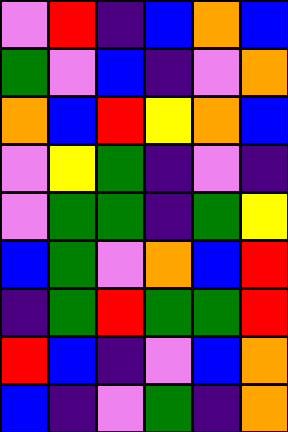[["violet", "red", "indigo", "blue", "orange", "blue"], ["green", "violet", "blue", "indigo", "violet", "orange"], ["orange", "blue", "red", "yellow", "orange", "blue"], ["violet", "yellow", "green", "indigo", "violet", "indigo"], ["violet", "green", "green", "indigo", "green", "yellow"], ["blue", "green", "violet", "orange", "blue", "red"], ["indigo", "green", "red", "green", "green", "red"], ["red", "blue", "indigo", "violet", "blue", "orange"], ["blue", "indigo", "violet", "green", "indigo", "orange"]]